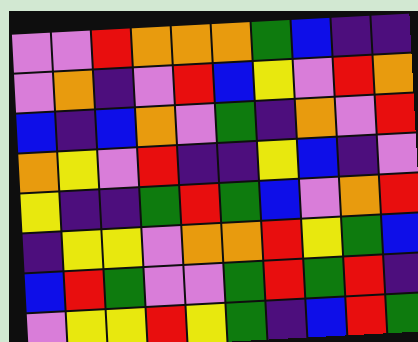[["violet", "violet", "red", "orange", "orange", "orange", "green", "blue", "indigo", "indigo"], ["violet", "orange", "indigo", "violet", "red", "blue", "yellow", "violet", "red", "orange"], ["blue", "indigo", "blue", "orange", "violet", "green", "indigo", "orange", "violet", "red"], ["orange", "yellow", "violet", "red", "indigo", "indigo", "yellow", "blue", "indigo", "violet"], ["yellow", "indigo", "indigo", "green", "red", "green", "blue", "violet", "orange", "red"], ["indigo", "yellow", "yellow", "violet", "orange", "orange", "red", "yellow", "green", "blue"], ["blue", "red", "green", "violet", "violet", "green", "red", "green", "red", "indigo"], ["violet", "yellow", "yellow", "red", "yellow", "green", "indigo", "blue", "red", "green"]]